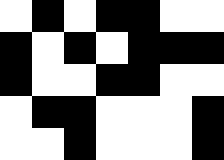[["white", "black", "white", "black", "black", "white", "white"], ["black", "white", "black", "white", "black", "black", "black"], ["black", "white", "white", "black", "black", "white", "white"], ["white", "black", "black", "white", "white", "white", "black"], ["white", "white", "black", "white", "white", "white", "black"]]